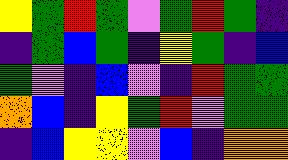[["yellow", "green", "red", "green", "violet", "green", "red", "green", "indigo"], ["indigo", "green", "blue", "green", "indigo", "yellow", "green", "indigo", "blue"], ["green", "violet", "indigo", "blue", "violet", "indigo", "red", "green", "green"], ["orange", "blue", "indigo", "yellow", "green", "red", "violet", "green", "green"], ["indigo", "blue", "yellow", "yellow", "violet", "blue", "indigo", "orange", "orange"]]